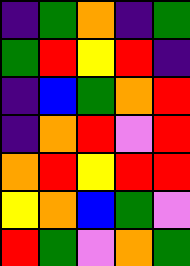[["indigo", "green", "orange", "indigo", "green"], ["green", "red", "yellow", "red", "indigo"], ["indigo", "blue", "green", "orange", "red"], ["indigo", "orange", "red", "violet", "red"], ["orange", "red", "yellow", "red", "red"], ["yellow", "orange", "blue", "green", "violet"], ["red", "green", "violet", "orange", "green"]]